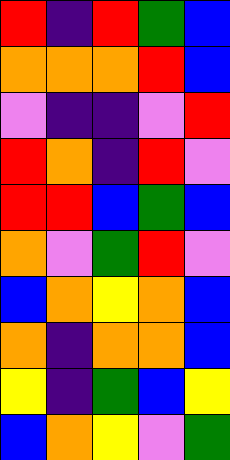[["red", "indigo", "red", "green", "blue"], ["orange", "orange", "orange", "red", "blue"], ["violet", "indigo", "indigo", "violet", "red"], ["red", "orange", "indigo", "red", "violet"], ["red", "red", "blue", "green", "blue"], ["orange", "violet", "green", "red", "violet"], ["blue", "orange", "yellow", "orange", "blue"], ["orange", "indigo", "orange", "orange", "blue"], ["yellow", "indigo", "green", "blue", "yellow"], ["blue", "orange", "yellow", "violet", "green"]]